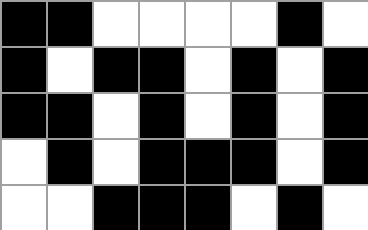[["black", "black", "white", "white", "white", "white", "black", "white"], ["black", "white", "black", "black", "white", "black", "white", "black"], ["black", "black", "white", "black", "white", "black", "white", "black"], ["white", "black", "white", "black", "black", "black", "white", "black"], ["white", "white", "black", "black", "black", "white", "black", "white"]]